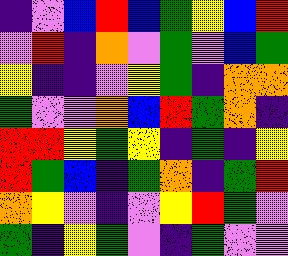[["indigo", "violet", "blue", "red", "blue", "green", "yellow", "blue", "red"], ["violet", "red", "indigo", "orange", "violet", "green", "violet", "blue", "green"], ["yellow", "indigo", "indigo", "violet", "yellow", "green", "indigo", "orange", "orange"], ["green", "violet", "violet", "orange", "blue", "red", "green", "orange", "indigo"], ["red", "red", "yellow", "green", "yellow", "indigo", "green", "indigo", "yellow"], ["red", "green", "blue", "indigo", "green", "orange", "indigo", "green", "red"], ["orange", "yellow", "violet", "indigo", "violet", "yellow", "red", "green", "violet"], ["green", "indigo", "yellow", "green", "violet", "indigo", "green", "violet", "violet"]]